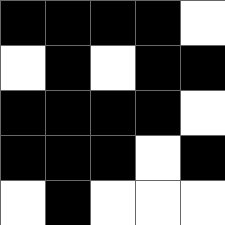[["black", "black", "black", "black", "white"], ["white", "black", "white", "black", "black"], ["black", "black", "black", "black", "white"], ["black", "black", "black", "white", "black"], ["white", "black", "white", "white", "white"]]